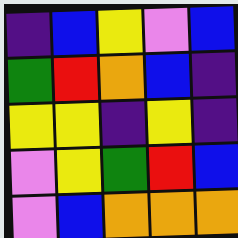[["indigo", "blue", "yellow", "violet", "blue"], ["green", "red", "orange", "blue", "indigo"], ["yellow", "yellow", "indigo", "yellow", "indigo"], ["violet", "yellow", "green", "red", "blue"], ["violet", "blue", "orange", "orange", "orange"]]